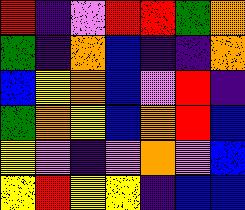[["red", "indigo", "violet", "red", "red", "green", "orange"], ["green", "indigo", "orange", "blue", "indigo", "indigo", "orange"], ["blue", "yellow", "orange", "blue", "violet", "red", "indigo"], ["green", "orange", "yellow", "blue", "orange", "red", "blue"], ["yellow", "violet", "indigo", "violet", "orange", "violet", "blue"], ["yellow", "red", "yellow", "yellow", "indigo", "blue", "blue"]]